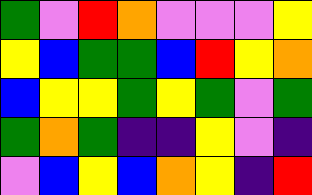[["green", "violet", "red", "orange", "violet", "violet", "violet", "yellow"], ["yellow", "blue", "green", "green", "blue", "red", "yellow", "orange"], ["blue", "yellow", "yellow", "green", "yellow", "green", "violet", "green"], ["green", "orange", "green", "indigo", "indigo", "yellow", "violet", "indigo"], ["violet", "blue", "yellow", "blue", "orange", "yellow", "indigo", "red"]]